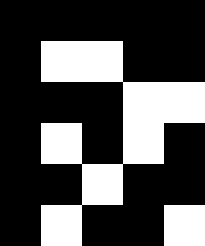[["black", "black", "black", "black", "black"], ["black", "white", "white", "black", "black"], ["black", "black", "black", "white", "white"], ["black", "white", "black", "white", "black"], ["black", "black", "white", "black", "black"], ["black", "white", "black", "black", "white"]]